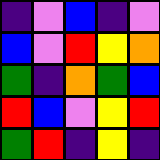[["indigo", "violet", "blue", "indigo", "violet"], ["blue", "violet", "red", "yellow", "orange"], ["green", "indigo", "orange", "green", "blue"], ["red", "blue", "violet", "yellow", "red"], ["green", "red", "indigo", "yellow", "indigo"]]